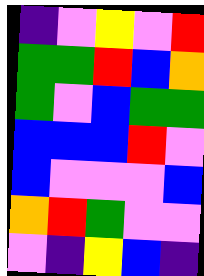[["indigo", "violet", "yellow", "violet", "red"], ["green", "green", "red", "blue", "orange"], ["green", "violet", "blue", "green", "green"], ["blue", "blue", "blue", "red", "violet"], ["blue", "violet", "violet", "violet", "blue"], ["orange", "red", "green", "violet", "violet"], ["violet", "indigo", "yellow", "blue", "indigo"]]